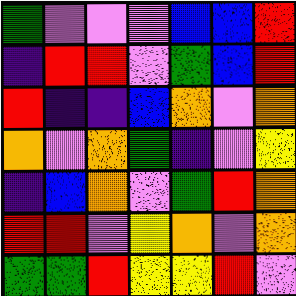[["green", "violet", "violet", "violet", "blue", "blue", "red"], ["indigo", "red", "red", "violet", "green", "blue", "red"], ["red", "indigo", "indigo", "blue", "orange", "violet", "orange"], ["orange", "violet", "orange", "green", "indigo", "violet", "yellow"], ["indigo", "blue", "orange", "violet", "green", "red", "orange"], ["red", "red", "violet", "yellow", "orange", "violet", "orange"], ["green", "green", "red", "yellow", "yellow", "red", "violet"]]